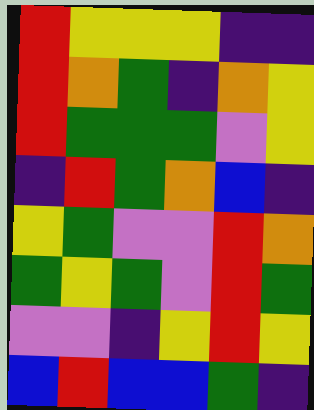[["red", "yellow", "yellow", "yellow", "indigo", "indigo"], ["red", "orange", "green", "indigo", "orange", "yellow"], ["red", "green", "green", "green", "violet", "yellow"], ["indigo", "red", "green", "orange", "blue", "indigo"], ["yellow", "green", "violet", "violet", "red", "orange"], ["green", "yellow", "green", "violet", "red", "green"], ["violet", "violet", "indigo", "yellow", "red", "yellow"], ["blue", "red", "blue", "blue", "green", "indigo"]]